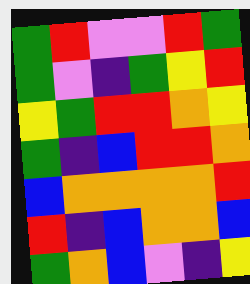[["green", "red", "violet", "violet", "red", "green"], ["green", "violet", "indigo", "green", "yellow", "red"], ["yellow", "green", "red", "red", "orange", "yellow"], ["green", "indigo", "blue", "red", "red", "orange"], ["blue", "orange", "orange", "orange", "orange", "red"], ["red", "indigo", "blue", "orange", "orange", "blue"], ["green", "orange", "blue", "violet", "indigo", "yellow"]]